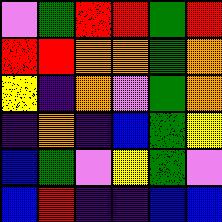[["violet", "green", "red", "red", "green", "red"], ["red", "red", "orange", "orange", "green", "orange"], ["yellow", "indigo", "orange", "violet", "green", "orange"], ["indigo", "orange", "indigo", "blue", "green", "yellow"], ["blue", "green", "violet", "yellow", "green", "violet"], ["blue", "red", "indigo", "indigo", "blue", "blue"]]